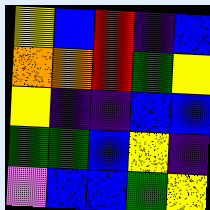[["yellow", "blue", "red", "indigo", "blue"], ["orange", "orange", "red", "green", "yellow"], ["yellow", "indigo", "indigo", "blue", "blue"], ["green", "green", "blue", "yellow", "indigo"], ["violet", "blue", "blue", "green", "yellow"]]